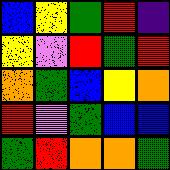[["blue", "yellow", "green", "red", "indigo"], ["yellow", "violet", "red", "green", "red"], ["orange", "green", "blue", "yellow", "orange"], ["red", "violet", "green", "blue", "blue"], ["green", "red", "orange", "orange", "green"]]